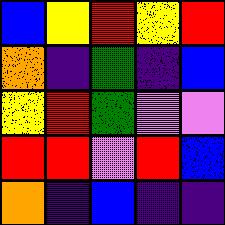[["blue", "yellow", "red", "yellow", "red"], ["orange", "indigo", "green", "indigo", "blue"], ["yellow", "red", "green", "violet", "violet"], ["red", "red", "violet", "red", "blue"], ["orange", "indigo", "blue", "indigo", "indigo"]]